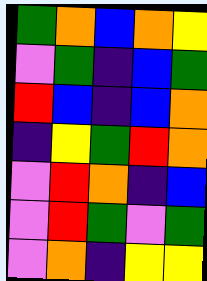[["green", "orange", "blue", "orange", "yellow"], ["violet", "green", "indigo", "blue", "green"], ["red", "blue", "indigo", "blue", "orange"], ["indigo", "yellow", "green", "red", "orange"], ["violet", "red", "orange", "indigo", "blue"], ["violet", "red", "green", "violet", "green"], ["violet", "orange", "indigo", "yellow", "yellow"]]